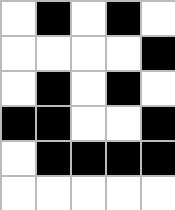[["white", "black", "white", "black", "white"], ["white", "white", "white", "white", "black"], ["white", "black", "white", "black", "white"], ["black", "black", "white", "white", "black"], ["white", "black", "black", "black", "black"], ["white", "white", "white", "white", "white"]]